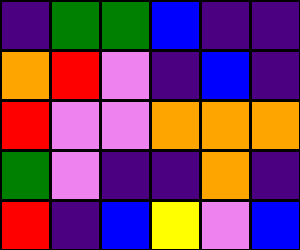[["indigo", "green", "green", "blue", "indigo", "indigo"], ["orange", "red", "violet", "indigo", "blue", "indigo"], ["red", "violet", "violet", "orange", "orange", "orange"], ["green", "violet", "indigo", "indigo", "orange", "indigo"], ["red", "indigo", "blue", "yellow", "violet", "blue"]]